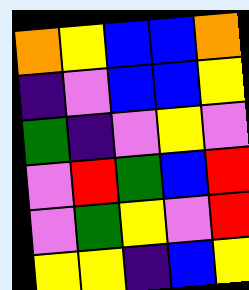[["orange", "yellow", "blue", "blue", "orange"], ["indigo", "violet", "blue", "blue", "yellow"], ["green", "indigo", "violet", "yellow", "violet"], ["violet", "red", "green", "blue", "red"], ["violet", "green", "yellow", "violet", "red"], ["yellow", "yellow", "indigo", "blue", "yellow"]]